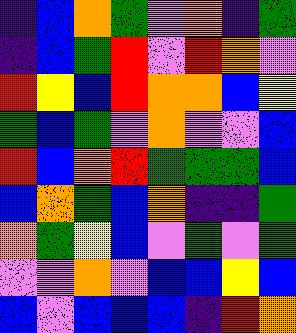[["indigo", "blue", "orange", "green", "violet", "orange", "indigo", "green"], ["indigo", "blue", "green", "red", "violet", "red", "orange", "violet"], ["red", "yellow", "blue", "red", "orange", "orange", "blue", "yellow"], ["green", "blue", "green", "violet", "orange", "violet", "violet", "blue"], ["red", "blue", "orange", "red", "green", "green", "green", "blue"], ["blue", "orange", "green", "blue", "orange", "indigo", "indigo", "green"], ["orange", "green", "yellow", "blue", "violet", "green", "violet", "green"], ["violet", "violet", "orange", "violet", "blue", "blue", "yellow", "blue"], ["blue", "violet", "blue", "blue", "blue", "indigo", "red", "orange"]]